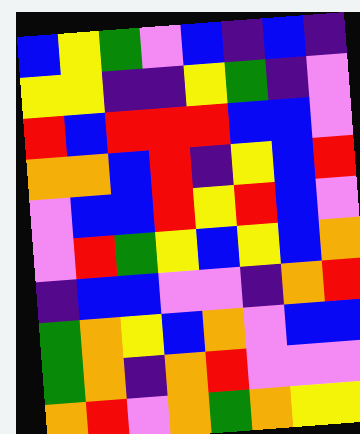[["blue", "yellow", "green", "violet", "blue", "indigo", "blue", "indigo"], ["yellow", "yellow", "indigo", "indigo", "yellow", "green", "indigo", "violet"], ["red", "blue", "red", "red", "red", "blue", "blue", "violet"], ["orange", "orange", "blue", "red", "indigo", "yellow", "blue", "red"], ["violet", "blue", "blue", "red", "yellow", "red", "blue", "violet"], ["violet", "red", "green", "yellow", "blue", "yellow", "blue", "orange"], ["indigo", "blue", "blue", "violet", "violet", "indigo", "orange", "red"], ["green", "orange", "yellow", "blue", "orange", "violet", "blue", "blue"], ["green", "orange", "indigo", "orange", "red", "violet", "violet", "violet"], ["orange", "red", "violet", "orange", "green", "orange", "yellow", "yellow"]]